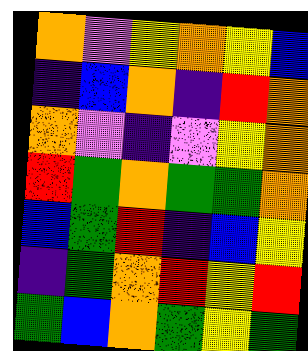[["orange", "violet", "yellow", "orange", "yellow", "blue"], ["indigo", "blue", "orange", "indigo", "red", "orange"], ["orange", "violet", "indigo", "violet", "yellow", "orange"], ["red", "green", "orange", "green", "green", "orange"], ["blue", "green", "red", "indigo", "blue", "yellow"], ["indigo", "green", "orange", "red", "yellow", "red"], ["green", "blue", "orange", "green", "yellow", "green"]]